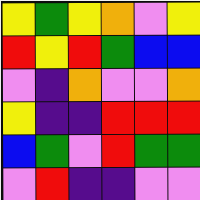[["yellow", "green", "yellow", "orange", "violet", "yellow"], ["red", "yellow", "red", "green", "blue", "blue"], ["violet", "indigo", "orange", "violet", "violet", "orange"], ["yellow", "indigo", "indigo", "red", "red", "red"], ["blue", "green", "violet", "red", "green", "green"], ["violet", "red", "indigo", "indigo", "violet", "violet"]]